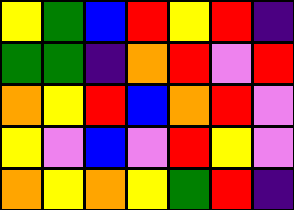[["yellow", "green", "blue", "red", "yellow", "red", "indigo"], ["green", "green", "indigo", "orange", "red", "violet", "red"], ["orange", "yellow", "red", "blue", "orange", "red", "violet"], ["yellow", "violet", "blue", "violet", "red", "yellow", "violet"], ["orange", "yellow", "orange", "yellow", "green", "red", "indigo"]]